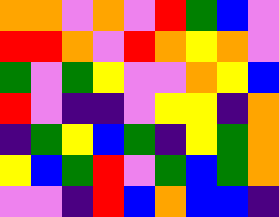[["orange", "orange", "violet", "orange", "violet", "red", "green", "blue", "violet"], ["red", "red", "orange", "violet", "red", "orange", "yellow", "orange", "violet"], ["green", "violet", "green", "yellow", "violet", "violet", "orange", "yellow", "blue"], ["red", "violet", "indigo", "indigo", "violet", "yellow", "yellow", "indigo", "orange"], ["indigo", "green", "yellow", "blue", "green", "indigo", "yellow", "green", "orange"], ["yellow", "blue", "green", "red", "violet", "green", "blue", "green", "orange"], ["violet", "violet", "indigo", "red", "blue", "orange", "blue", "blue", "indigo"]]